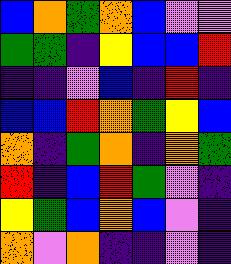[["blue", "orange", "green", "orange", "blue", "violet", "violet"], ["green", "green", "indigo", "yellow", "blue", "blue", "red"], ["indigo", "indigo", "violet", "blue", "indigo", "red", "indigo"], ["blue", "blue", "red", "orange", "green", "yellow", "blue"], ["orange", "indigo", "green", "orange", "indigo", "orange", "green"], ["red", "indigo", "blue", "red", "green", "violet", "indigo"], ["yellow", "green", "blue", "orange", "blue", "violet", "indigo"], ["orange", "violet", "orange", "indigo", "indigo", "violet", "indigo"]]